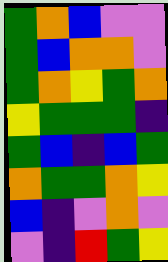[["green", "orange", "blue", "violet", "violet"], ["green", "blue", "orange", "orange", "violet"], ["green", "orange", "yellow", "green", "orange"], ["yellow", "green", "green", "green", "indigo"], ["green", "blue", "indigo", "blue", "green"], ["orange", "green", "green", "orange", "yellow"], ["blue", "indigo", "violet", "orange", "violet"], ["violet", "indigo", "red", "green", "yellow"]]